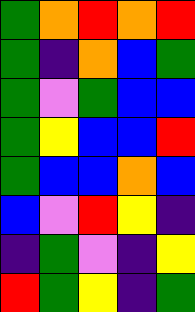[["green", "orange", "red", "orange", "red"], ["green", "indigo", "orange", "blue", "green"], ["green", "violet", "green", "blue", "blue"], ["green", "yellow", "blue", "blue", "red"], ["green", "blue", "blue", "orange", "blue"], ["blue", "violet", "red", "yellow", "indigo"], ["indigo", "green", "violet", "indigo", "yellow"], ["red", "green", "yellow", "indigo", "green"]]